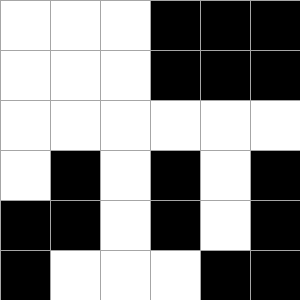[["white", "white", "white", "black", "black", "black"], ["white", "white", "white", "black", "black", "black"], ["white", "white", "white", "white", "white", "white"], ["white", "black", "white", "black", "white", "black"], ["black", "black", "white", "black", "white", "black"], ["black", "white", "white", "white", "black", "black"]]